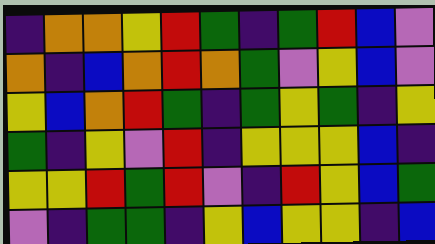[["indigo", "orange", "orange", "yellow", "red", "green", "indigo", "green", "red", "blue", "violet"], ["orange", "indigo", "blue", "orange", "red", "orange", "green", "violet", "yellow", "blue", "violet"], ["yellow", "blue", "orange", "red", "green", "indigo", "green", "yellow", "green", "indigo", "yellow"], ["green", "indigo", "yellow", "violet", "red", "indigo", "yellow", "yellow", "yellow", "blue", "indigo"], ["yellow", "yellow", "red", "green", "red", "violet", "indigo", "red", "yellow", "blue", "green"], ["violet", "indigo", "green", "green", "indigo", "yellow", "blue", "yellow", "yellow", "indigo", "blue"]]